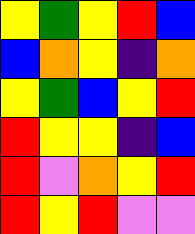[["yellow", "green", "yellow", "red", "blue"], ["blue", "orange", "yellow", "indigo", "orange"], ["yellow", "green", "blue", "yellow", "red"], ["red", "yellow", "yellow", "indigo", "blue"], ["red", "violet", "orange", "yellow", "red"], ["red", "yellow", "red", "violet", "violet"]]